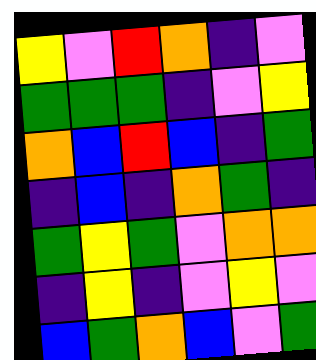[["yellow", "violet", "red", "orange", "indigo", "violet"], ["green", "green", "green", "indigo", "violet", "yellow"], ["orange", "blue", "red", "blue", "indigo", "green"], ["indigo", "blue", "indigo", "orange", "green", "indigo"], ["green", "yellow", "green", "violet", "orange", "orange"], ["indigo", "yellow", "indigo", "violet", "yellow", "violet"], ["blue", "green", "orange", "blue", "violet", "green"]]